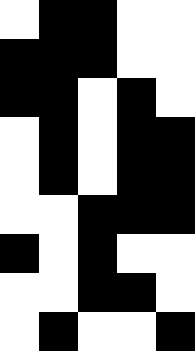[["white", "black", "black", "white", "white"], ["black", "black", "black", "white", "white"], ["black", "black", "white", "black", "white"], ["white", "black", "white", "black", "black"], ["white", "black", "white", "black", "black"], ["white", "white", "black", "black", "black"], ["black", "white", "black", "white", "white"], ["white", "white", "black", "black", "white"], ["white", "black", "white", "white", "black"]]